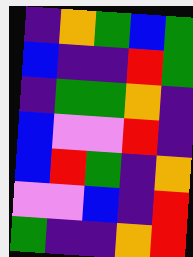[["indigo", "orange", "green", "blue", "green"], ["blue", "indigo", "indigo", "red", "green"], ["indigo", "green", "green", "orange", "indigo"], ["blue", "violet", "violet", "red", "indigo"], ["blue", "red", "green", "indigo", "orange"], ["violet", "violet", "blue", "indigo", "red"], ["green", "indigo", "indigo", "orange", "red"]]